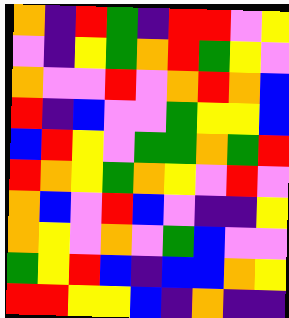[["orange", "indigo", "red", "green", "indigo", "red", "red", "violet", "yellow"], ["violet", "indigo", "yellow", "green", "orange", "red", "green", "yellow", "violet"], ["orange", "violet", "violet", "red", "violet", "orange", "red", "orange", "blue"], ["red", "indigo", "blue", "violet", "violet", "green", "yellow", "yellow", "blue"], ["blue", "red", "yellow", "violet", "green", "green", "orange", "green", "red"], ["red", "orange", "yellow", "green", "orange", "yellow", "violet", "red", "violet"], ["orange", "blue", "violet", "red", "blue", "violet", "indigo", "indigo", "yellow"], ["orange", "yellow", "violet", "orange", "violet", "green", "blue", "violet", "violet"], ["green", "yellow", "red", "blue", "indigo", "blue", "blue", "orange", "yellow"], ["red", "red", "yellow", "yellow", "blue", "indigo", "orange", "indigo", "indigo"]]